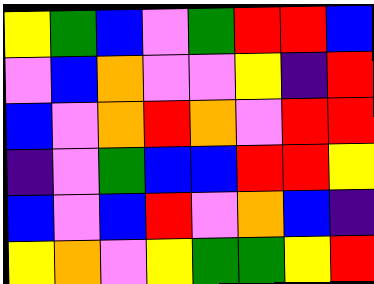[["yellow", "green", "blue", "violet", "green", "red", "red", "blue"], ["violet", "blue", "orange", "violet", "violet", "yellow", "indigo", "red"], ["blue", "violet", "orange", "red", "orange", "violet", "red", "red"], ["indigo", "violet", "green", "blue", "blue", "red", "red", "yellow"], ["blue", "violet", "blue", "red", "violet", "orange", "blue", "indigo"], ["yellow", "orange", "violet", "yellow", "green", "green", "yellow", "red"]]